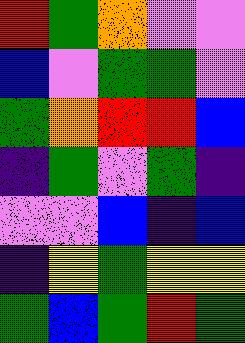[["red", "green", "orange", "violet", "violet"], ["blue", "violet", "green", "green", "violet"], ["green", "orange", "red", "red", "blue"], ["indigo", "green", "violet", "green", "indigo"], ["violet", "violet", "blue", "indigo", "blue"], ["indigo", "yellow", "green", "yellow", "yellow"], ["green", "blue", "green", "red", "green"]]